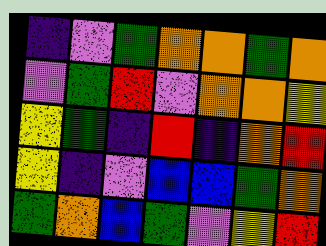[["indigo", "violet", "green", "orange", "orange", "green", "orange"], ["violet", "green", "red", "violet", "orange", "orange", "yellow"], ["yellow", "green", "indigo", "red", "indigo", "orange", "red"], ["yellow", "indigo", "violet", "blue", "blue", "green", "orange"], ["green", "orange", "blue", "green", "violet", "yellow", "red"]]